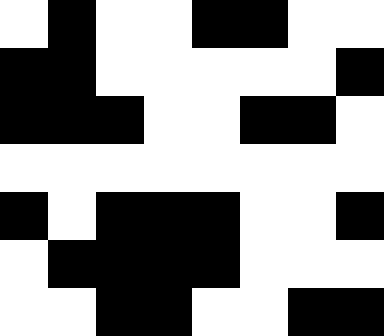[["white", "black", "white", "white", "black", "black", "white", "white"], ["black", "black", "white", "white", "white", "white", "white", "black"], ["black", "black", "black", "white", "white", "black", "black", "white"], ["white", "white", "white", "white", "white", "white", "white", "white"], ["black", "white", "black", "black", "black", "white", "white", "black"], ["white", "black", "black", "black", "black", "white", "white", "white"], ["white", "white", "black", "black", "white", "white", "black", "black"]]